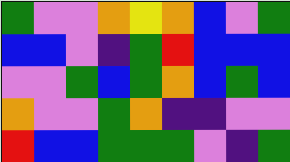[["green", "violet", "violet", "orange", "yellow", "orange", "blue", "violet", "green"], ["blue", "blue", "violet", "indigo", "green", "red", "blue", "blue", "blue"], ["violet", "violet", "green", "blue", "green", "orange", "blue", "green", "blue"], ["orange", "violet", "violet", "green", "orange", "indigo", "indigo", "violet", "violet"], ["red", "blue", "blue", "green", "green", "green", "violet", "indigo", "green"]]